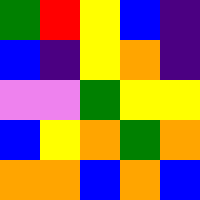[["green", "red", "yellow", "blue", "indigo"], ["blue", "indigo", "yellow", "orange", "indigo"], ["violet", "violet", "green", "yellow", "yellow"], ["blue", "yellow", "orange", "green", "orange"], ["orange", "orange", "blue", "orange", "blue"]]